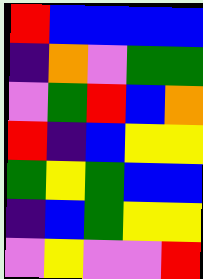[["red", "blue", "blue", "blue", "blue"], ["indigo", "orange", "violet", "green", "green"], ["violet", "green", "red", "blue", "orange"], ["red", "indigo", "blue", "yellow", "yellow"], ["green", "yellow", "green", "blue", "blue"], ["indigo", "blue", "green", "yellow", "yellow"], ["violet", "yellow", "violet", "violet", "red"]]